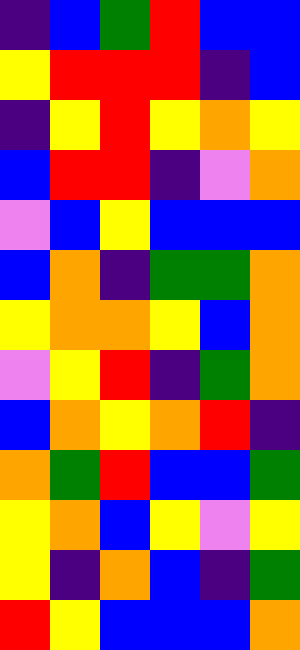[["indigo", "blue", "green", "red", "blue", "blue"], ["yellow", "red", "red", "red", "indigo", "blue"], ["indigo", "yellow", "red", "yellow", "orange", "yellow"], ["blue", "red", "red", "indigo", "violet", "orange"], ["violet", "blue", "yellow", "blue", "blue", "blue"], ["blue", "orange", "indigo", "green", "green", "orange"], ["yellow", "orange", "orange", "yellow", "blue", "orange"], ["violet", "yellow", "red", "indigo", "green", "orange"], ["blue", "orange", "yellow", "orange", "red", "indigo"], ["orange", "green", "red", "blue", "blue", "green"], ["yellow", "orange", "blue", "yellow", "violet", "yellow"], ["yellow", "indigo", "orange", "blue", "indigo", "green"], ["red", "yellow", "blue", "blue", "blue", "orange"]]